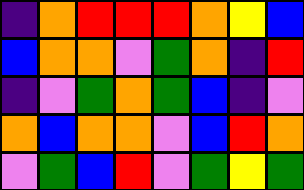[["indigo", "orange", "red", "red", "red", "orange", "yellow", "blue"], ["blue", "orange", "orange", "violet", "green", "orange", "indigo", "red"], ["indigo", "violet", "green", "orange", "green", "blue", "indigo", "violet"], ["orange", "blue", "orange", "orange", "violet", "blue", "red", "orange"], ["violet", "green", "blue", "red", "violet", "green", "yellow", "green"]]